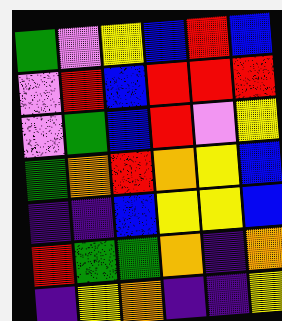[["green", "violet", "yellow", "blue", "red", "blue"], ["violet", "red", "blue", "red", "red", "red"], ["violet", "green", "blue", "red", "violet", "yellow"], ["green", "orange", "red", "orange", "yellow", "blue"], ["indigo", "indigo", "blue", "yellow", "yellow", "blue"], ["red", "green", "green", "orange", "indigo", "orange"], ["indigo", "yellow", "orange", "indigo", "indigo", "yellow"]]